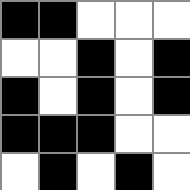[["black", "black", "white", "white", "white"], ["white", "white", "black", "white", "black"], ["black", "white", "black", "white", "black"], ["black", "black", "black", "white", "white"], ["white", "black", "white", "black", "white"]]